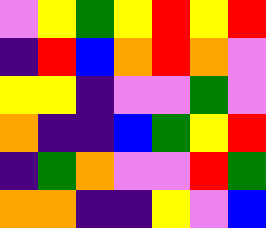[["violet", "yellow", "green", "yellow", "red", "yellow", "red"], ["indigo", "red", "blue", "orange", "red", "orange", "violet"], ["yellow", "yellow", "indigo", "violet", "violet", "green", "violet"], ["orange", "indigo", "indigo", "blue", "green", "yellow", "red"], ["indigo", "green", "orange", "violet", "violet", "red", "green"], ["orange", "orange", "indigo", "indigo", "yellow", "violet", "blue"]]